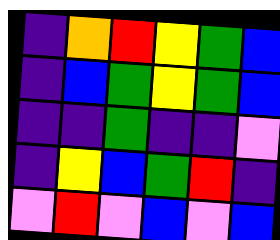[["indigo", "orange", "red", "yellow", "green", "blue"], ["indigo", "blue", "green", "yellow", "green", "blue"], ["indigo", "indigo", "green", "indigo", "indigo", "violet"], ["indigo", "yellow", "blue", "green", "red", "indigo"], ["violet", "red", "violet", "blue", "violet", "blue"]]